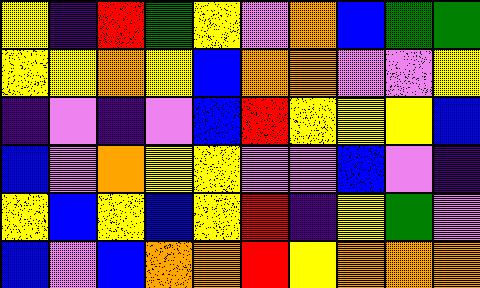[["yellow", "indigo", "red", "green", "yellow", "violet", "orange", "blue", "green", "green"], ["yellow", "yellow", "orange", "yellow", "blue", "orange", "orange", "violet", "violet", "yellow"], ["indigo", "violet", "indigo", "violet", "blue", "red", "yellow", "yellow", "yellow", "blue"], ["blue", "violet", "orange", "yellow", "yellow", "violet", "violet", "blue", "violet", "indigo"], ["yellow", "blue", "yellow", "blue", "yellow", "red", "indigo", "yellow", "green", "violet"], ["blue", "violet", "blue", "orange", "orange", "red", "yellow", "orange", "orange", "orange"]]